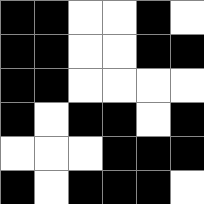[["black", "black", "white", "white", "black", "white"], ["black", "black", "white", "white", "black", "black"], ["black", "black", "white", "white", "white", "white"], ["black", "white", "black", "black", "white", "black"], ["white", "white", "white", "black", "black", "black"], ["black", "white", "black", "black", "black", "white"]]